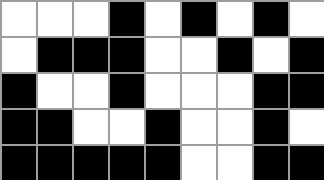[["white", "white", "white", "black", "white", "black", "white", "black", "white"], ["white", "black", "black", "black", "white", "white", "black", "white", "black"], ["black", "white", "white", "black", "white", "white", "white", "black", "black"], ["black", "black", "white", "white", "black", "white", "white", "black", "white"], ["black", "black", "black", "black", "black", "white", "white", "black", "black"]]